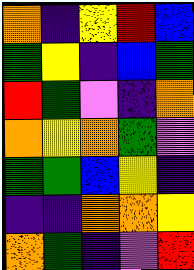[["orange", "indigo", "yellow", "red", "blue"], ["green", "yellow", "indigo", "blue", "green"], ["red", "green", "violet", "indigo", "orange"], ["orange", "yellow", "orange", "green", "violet"], ["green", "green", "blue", "yellow", "indigo"], ["indigo", "indigo", "orange", "orange", "yellow"], ["orange", "green", "indigo", "violet", "red"]]